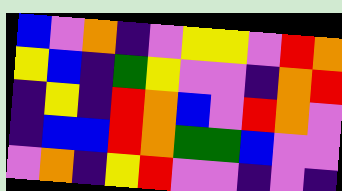[["blue", "violet", "orange", "indigo", "violet", "yellow", "yellow", "violet", "red", "orange"], ["yellow", "blue", "indigo", "green", "yellow", "violet", "violet", "indigo", "orange", "red"], ["indigo", "yellow", "indigo", "red", "orange", "blue", "violet", "red", "orange", "violet"], ["indigo", "blue", "blue", "red", "orange", "green", "green", "blue", "violet", "violet"], ["violet", "orange", "indigo", "yellow", "red", "violet", "violet", "indigo", "violet", "indigo"]]